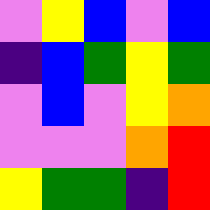[["violet", "yellow", "blue", "violet", "blue"], ["indigo", "blue", "green", "yellow", "green"], ["violet", "blue", "violet", "yellow", "orange"], ["violet", "violet", "violet", "orange", "red"], ["yellow", "green", "green", "indigo", "red"]]